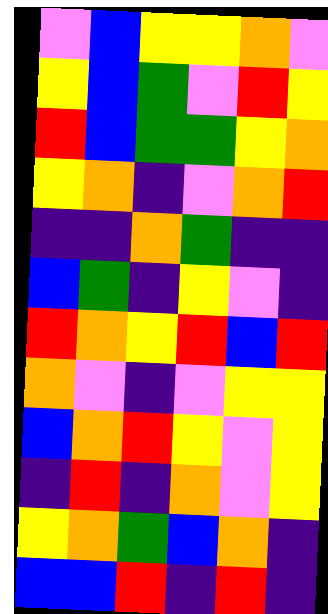[["violet", "blue", "yellow", "yellow", "orange", "violet"], ["yellow", "blue", "green", "violet", "red", "yellow"], ["red", "blue", "green", "green", "yellow", "orange"], ["yellow", "orange", "indigo", "violet", "orange", "red"], ["indigo", "indigo", "orange", "green", "indigo", "indigo"], ["blue", "green", "indigo", "yellow", "violet", "indigo"], ["red", "orange", "yellow", "red", "blue", "red"], ["orange", "violet", "indigo", "violet", "yellow", "yellow"], ["blue", "orange", "red", "yellow", "violet", "yellow"], ["indigo", "red", "indigo", "orange", "violet", "yellow"], ["yellow", "orange", "green", "blue", "orange", "indigo"], ["blue", "blue", "red", "indigo", "red", "indigo"]]